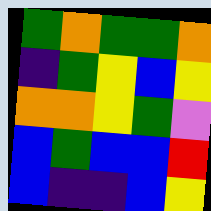[["green", "orange", "green", "green", "orange"], ["indigo", "green", "yellow", "blue", "yellow"], ["orange", "orange", "yellow", "green", "violet"], ["blue", "green", "blue", "blue", "red"], ["blue", "indigo", "indigo", "blue", "yellow"]]